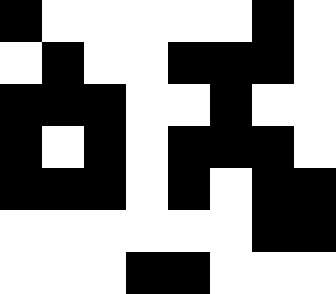[["black", "white", "white", "white", "white", "white", "black", "white"], ["white", "black", "white", "white", "black", "black", "black", "white"], ["black", "black", "black", "white", "white", "black", "white", "white"], ["black", "white", "black", "white", "black", "black", "black", "white"], ["black", "black", "black", "white", "black", "white", "black", "black"], ["white", "white", "white", "white", "white", "white", "black", "black"], ["white", "white", "white", "black", "black", "white", "white", "white"]]